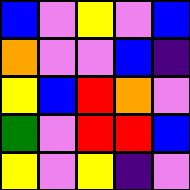[["blue", "violet", "yellow", "violet", "blue"], ["orange", "violet", "violet", "blue", "indigo"], ["yellow", "blue", "red", "orange", "violet"], ["green", "violet", "red", "red", "blue"], ["yellow", "violet", "yellow", "indigo", "violet"]]